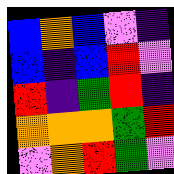[["blue", "orange", "blue", "violet", "indigo"], ["blue", "indigo", "blue", "red", "violet"], ["red", "indigo", "green", "red", "indigo"], ["orange", "orange", "orange", "green", "red"], ["violet", "orange", "red", "green", "violet"]]